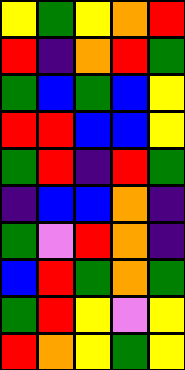[["yellow", "green", "yellow", "orange", "red"], ["red", "indigo", "orange", "red", "green"], ["green", "blue", "green", "blue", "yellow"], ["red", "red", "blue", "blue", "yellow"], ["green", "red", "indigo", "red", "green"], ["indigo", "blue", "blue", "orange", "indigo"], ["green", "violet", "red", "orange", "indigo"], ["blue", "red", "green", "orange", "green"], ["green", "red", "yellow", "violet", "yellow"], ["red", "orange", "yellow", "green", "yellow"]]